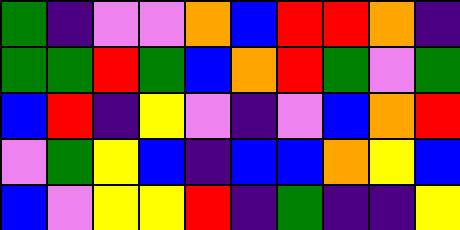[["green", "indigo", "violet", "violet", "orange", "blue", "red", "red", "orange", "indigo"], ["green", "green", "red", "green", "blue", "orange", "red", "green", "violet", "green"], ["blue", "red", "indigo", "yellow", "violet", "indigo", "violet", "blue", "orange", "red"], ["violet", "green", "yellow", "blue", "indigo", "blue", "blue", "orange", "yellow", "blue"], ["blue", "violet", "yellow", "yellow", "red", "indigo", "green", "indigo", "indigo", "yellow"]]